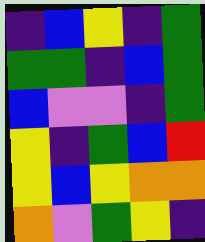[["indigo", "blue", "yellow", "indigo", "green"], ["green", "green", "indigo", "blue", "green"], ["blue", "violet", "violet", "indigo", "green"], ["yellow", "indigo", "green", "blue", "red"], ["yellow", "blue", "yellow", "orange", "orange"], ["orange", "violet", "green", "yellow", "indigo"]]